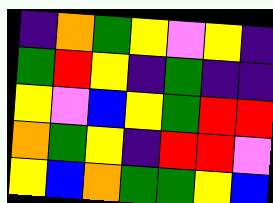[["indigo", "orange", "green", "yellow", "violet", "yellow", "indigo"], ["green", "red", "yellow", "indigo", "green", "indigo", "indigo"], ["yellow", "violet", "blue", "yellow", "green", "red", "red"], ["orange", "green", "yellow", "indigo", "red", "red", "violet"], ["yellow", "blue", "orange", "green", "green", "yellow", "blue"]]